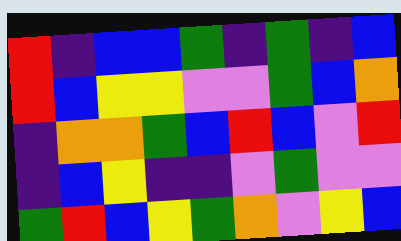[["red", "indigo", "blue", "blue", "green", "indigo", "green", "indigo", "blue"], ["red", "blue", "yellow", "yellow", "violet", "violet", "green", "blue", "orange"], ["indigo", "orange", "orange", "green", "blue", "red", "blue", "violet", "red"], ["indigo", "blue", "yellow", "indigo", "indigo", "violet", "green", "violet", "violet"], ["green", "red", "blue", "yellow", "green", "orange", "violet", "yellow", "blue"]]